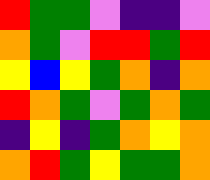[["red", "green", "green", "violet", "indigo", "indigo", "violet"], ["orange", "green", "violet", "red", "red", "green", "red"], ["yellow", "blue", "yellow", "green", "orange", "indigo", "orange"], ["red", "orange", "green", "violet", "green", "orange", "green"], ["indigo", "yellow", "indigo", "green", "orange", "yellow", "orange"], ["orange", "red", "green", "yellow", "green", "green", "orange"]]